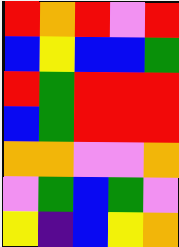[["red", "orange", "red", "violet", "red"], ["blue", "yellow", "blue", "blue", "green"], ["red", "green", "red", "red", "red"], ["blue", "green", "red", "red", "red"], ["orange", "orange", "violet", "violet", "orange"], ["violet", "green", "blue", "green", "violet"], ["yellow", "indigo", "blue", "yellow", "orange"]]